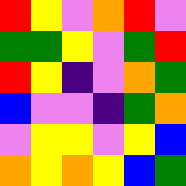[["red", "yellow", "violet", "orange", "red", "violet"], ["green", "green", "yellow", "violet", "green", "red"], ["red", "yellow", "indigo", "violet", "orange", "green"], ["blue", "violet", "violet", "indigo", "green", "orange"], ["violet", "yellow", "yellow", "violet", "yellow", "blue"], ["orange", "yellow", "orange", "yellow", "blue", "green"]]